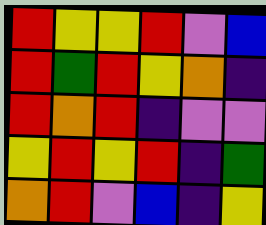[["red", "yellow", "yellow", "red", "violet", "blue"], ["red", "green", "red", "yellow", "orange", "indigo"], ["red", "orange", "red", "indigo", "violet", "violet"], ["yellow", "red", "yellow", "red", "indigo", "green"], ["orange", "red", "violet", "blue", "indigo", "yellow"]]